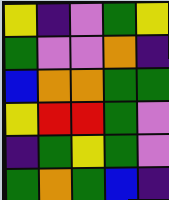[["yellow", "indigo", "violet", "green", "yellow"], ["green", "violet", "violet", "orange", "indigo"], ["blue", "orange", "orange", "green", "green"], ["yellow", "red", "red", "green", "violet"], ["indigo", "green", "yellow", "green", "violet"], ["green", "orange", "green", "blue", "indigo"]]